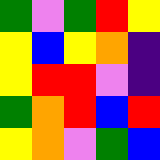[["green", "violet", "green", "red", "yellow"], ["yellow", "blue", "yellow", "orange", "indigo"], ["yellow", "red", "red", "violet", "indigo"], ["green", "orange", "red", "blue", "red"], ["yellow", "orange", "violet", "green", "blue"]]